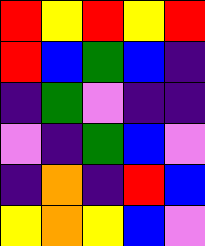[["red", "yellow", "red", "yellow", "red"], ["red", "blue", "green", "blue", "indigo"], ["indigo", "green", "violet", "indigo", "indigo"], ["violet", "indigo", "green", "blue", "violet"], ["indigo", "orange", "indigo", "red", "blue"], ["yellow", "orange", "yellow", "blue", "violet"]]